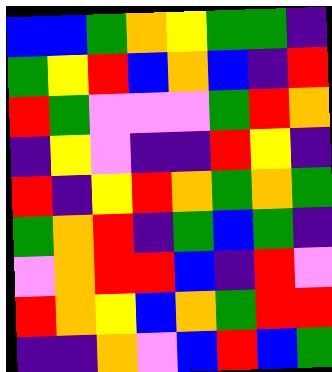[["blue", "blue", "green", "orange", "yellow", "green", "green", "indigo"], ["green", "yellow", "red", "blue", "orange", "blue", "indigo", "red"], ["red", "green", "violet", "violet", "violet", "green", "red", "orange"], ["indigo", "yellow", "violet", "indigo", "indigo", "red", "yellow", "indigo"], ["red", "indigo", "yellow", "red", "orange", "green", "orange", "green"], ["green", "orange", "red", "indigo", "green", "blue", "green", "indigo"], ["violet", "orange", "red", "red", "blue", "indigo", "red", "violet"], ["red", "orange", "yellow", "blue", "orange", "green", "red", "red"], ["indigo", "indigo", "orange", "violet", "blue", "red", "blue", "green"]]